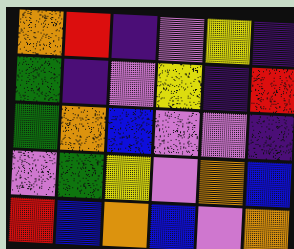[["orange", "red", "indigo", "violet", "yellow", "indigo"], ["green", "indigo", "violet", "yellow", "indigo", "red"], ["green", "orange", "blue", "violet", "violet", "indigo"], ["violet", "green", "yellow", "violet", "orange", "blue"], ["red", "blue", "orange", "blue", "violet", "orange"]]